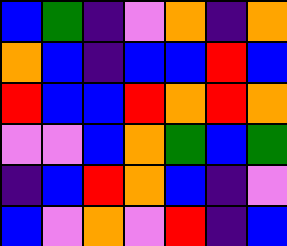[["blue", "green", "indigo", "violet", "orange", "indigo", "orange"], ["orange", "blue", "indigo", "blue", "blue", "red", "blue"], ["red", "blue", "blue", "red", "orange", "red", "orange"], ["violet", "violet", "blue", "orange", "green", "blue", "green"], ["indigo", "blue", "red", "orange", "blue", "indigo", "violet"], ["blue", "violet", "orange", "violet", "red", "indigo", "blue"]]